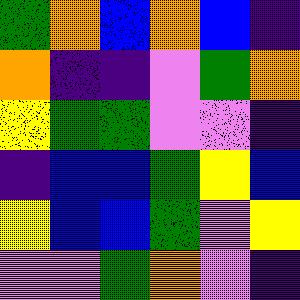[["green", "orange", "blue", "orange", "blue", "indigo"], ["orange", "indigo", "indigo", "violet", "green", "orange"], ["yellow", "green", "green", "violet", "violet", "indigo"], ["indigo", "blue", "blue", "green", "yellow", "blue"], ["yellow", "blue", "blue", "green", "violet", "yellow"], ["violet", "violet", "green", "orange", "violet", "indigo"]]